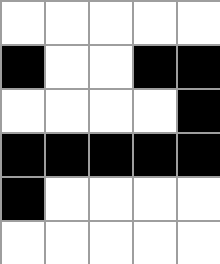[["white", "white", "white", "white", "white"], ["black", "white", "white", "black", "black"], ["white", "white", "white", "white", "black"], ["black", "black", "black", "black", "black"], ["black", "white", "white", "white", "white"], ["white", "white", "white", "white", "white"]]